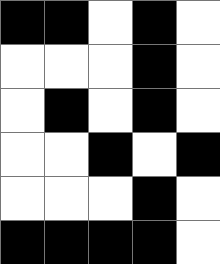[["black", "black", "white", "black", "white"], ["white", "white", "white", "black", "white"], ["white", "black", "white", "black", "white"], ["white", "white", "black", "white", "black"], ["white", "white", "white", "black", "white"], ["black", "black", "black", "black", "white"]]